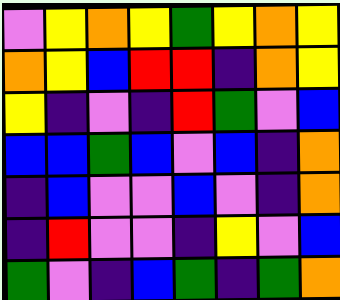[["violet", "yellow", "orange", "yellow", "green", "yellow", "orange", "yellow"], ["orange", "yellow", "blue", "red", "red", "indigo", "orange", "yellow"], ["yellow", "indigo", "violet", "indigo", "red", "green", "violet", "blue"], ["blue", "blue", "green", "blue", "violet", "blue", "indigo", "orange"], ["indigo", "blue", "violet", "violet", "blue", "violet", "indigo", "orange"], ["indigo", "red", "violet", "violet", "indigo", "yellow", "violet", "blue"], ["green", "violet", "indigo", "blue", "green", "indigo", "green", "orange"]]